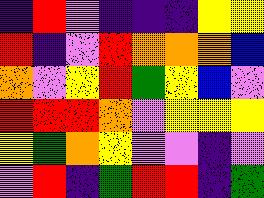[["indigo", "red", "violet", "indigo", "indigo", "indigo", "yellow", "yellow"], ["red", "indigo", "violet", "red", "orange", "orange", "orange", "blue"], ["orange", "violet", "yellow", "red", "green", "yellow", "blue", "violet"], ["red", "red", "red", "orange", "violet", "yellow", "yellow", "yellow"], ["yellow", "green", "orange", "yellow", "violet", "violet", "indigo", "violet"], ["violet", "red", "indigo", "green", "red", "red", "indigo", "green"]]